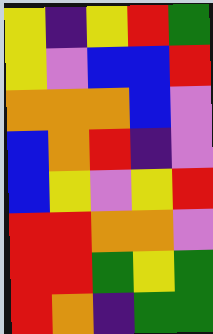[["yellow", "indigo", "yellow", "red", "green"], ["yellow", "violet", "blue", "blue", "red"], ["orange", "orange", "orange", "blue", "violet"], ["blue", "orange", "red", "indigo", "violet"], ["blue", "yellow", "violet", "yellow", "red"], ["red", "red", "orange", "orange", "violet"], ["red", "red", "green", "yellow", "green"], ["red", "orange", "indigo", "green", "green"]]